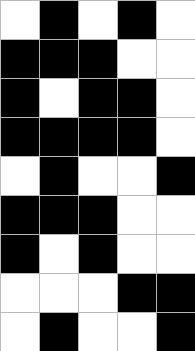[["white", "black", "white", "black", "white"], ["black", "black", "black", "white", "white"], ["black", "white", "black", "black", "white"], ["black", "black", "black", "black", "white"], ["white", "black", "white", "white", "black"], ["black", "black", "black", "white", "white"], ["black", "white", "black", "white", "white"], ["white", "white", "white", "black", "black"], ["white", "black", "white", "white", "black"]]